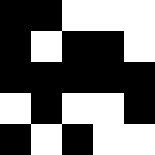[["black", "black", "white", "white", "white"], ["black", "white", "black", "black", "white"], ["black", "black", "black", "black", "black"], ["white", "black", "white", "white", "black"], ["black", "white", "black", "white", "white"]]